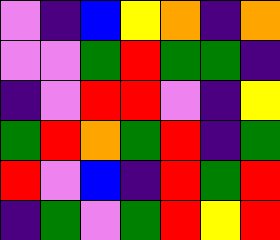[["violet", "indigo", "blue", "yellow", "orange", "indigo", "orange"], ["violet", "violet", "green", "red", "green", "green", "indigo"], ["indigo", "violet", "red", "red", "violet", "indigo", "yellow"], ["green", "red", "orange", "green", "red", "indigo", "green"], ["red", "violet", "blue", "indigo", "red", "green", "red"], ["indigo", "green", "violet", "green", "red", "yellow", "red"]]